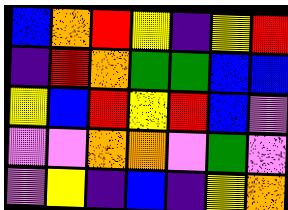[["blue", "orange", "red", "yellow", "indigo", "yellow", "red"], ["indigo", "red", "orange", "green", "green", "blue", "blue"], ["yellow", "blue", "red", "yellow", "red", "blue", "violet"], ["violet", "violet", "orange", "orange", "violet", "green", "violet"], ["violet", "yellow", "indigo", "blue", "indigo", "yellow", "orange"]]